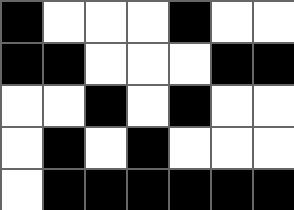[["black", "white", "white", "white", "black", "white", "white"], ["black", "black", "white", "white", "white", "black", "black"], ["white", "white", "black", "white", "black", "white", "white"], ["white", "black", "white", "black", "white", "white", "white"], ["white", "black", "black", "black", "black", "black", "black"]]